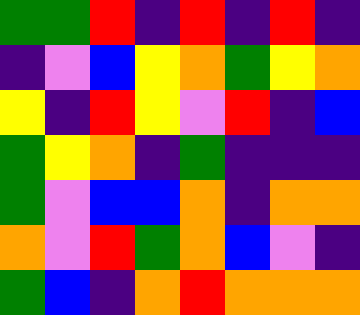[["green", "green", "red", "indigo", "red", "indigo", "red", "indigo"], ["indigo", "violet", "blue", "yellow", "orange", "green", "yellow", "orange"], ["yellow", "indigo", "red", "yellow", "violet", "red", "indigo", "blue"], ["green", "yellow", "orange", "indigo", "green", "indigo", "indigo", "indigo"], ["green", "violet", "blue", "blue", "orange", "indigo", "orange", "orange"], ["orange", "violet", "red", "green", "orange", "blue", "violet", "indigo"], ["green", "blue", "indigo", "orange", "red", "orange", "orange", "orange"]]